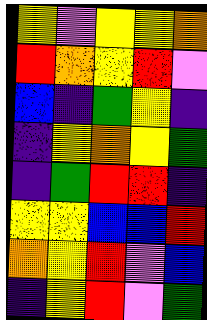[["yellow", "violet", "yellow", "yellow", "orange"], ["red", "orange", "yellow", "red", "violet"], ["blue", "indigo", "green", "yellow", "indigo"], ["indigo", "yellow", "orange", "yellow", "green"], ["indigo", "green", "red", "red", "indigo"], ["yellow", "yellow", "blue", "blue", "red"], ["orange", "yellow", "red", "violet", "blue"], ["indigo", "yellow", "red", "violet", "green"]]